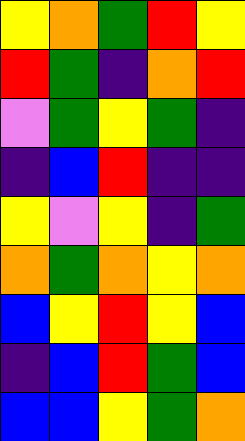[["yellow", "orange", "green", "red", "yellow"], ["red", "green", "indigo", "orange", "red"], ["violet", "green", "yellow", "green", "indigo"], ["indigo", "blue", "red", "indigo", "indigo"], ["yellow", "violet", "yellow", "indigo", "green"], ["orange", "green", "orange", "yellow", "orange"], ["blue", "yellow", "red", "yellow", "blue"], ["indigo", "blue", "red", "green", "blue"], ["blue", "blue", "yellow", "green", "orange"]]